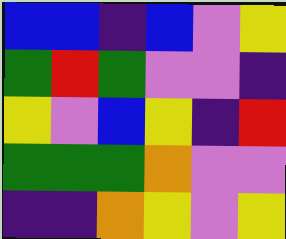[["blue", "blue", "indigo", "blue", "violet", "yellow"], ["green", "red", "green", "violet", "violet", "indigo"], ["yellow", "violet", "blue", "yellow", "indigo", "red"], ["green", "green", "green", "orange", "violet", "violet"], ["indigo", "indigo", "orange", "yellow", "violet", "yellow"]]